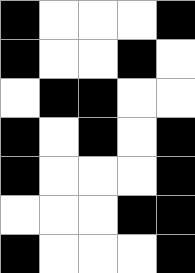[["black", "white", "white", "white", "black"], ["black", "white", "white", "black", "white"], ["white", "black", "black", "white", "white"], ["black", "white", "black", "white", "black"], ["black", "white", "white", "white", "black"], ["white", "white", "white", "black", "black"], ["black", "white", "white", "white", "black"]]